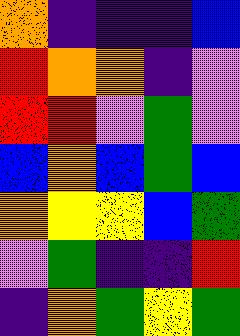[["orange", "indigo", "indigo", "indigo", "blue"], ["red", "orange", "orange", "indigo", "violet"], ["red", "red", "violet", "green", "violet"], ["blue", "orange", "blue", "green", "blue"], ["orange", "yellow", "yellow", "blue", "green"], ["violet", "green", "indigo", "indigo", "red"], ["indigo", "orange", "green", "yellow", "green"]]